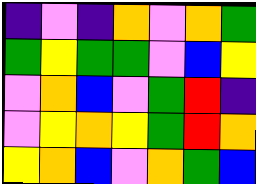[["indigo", "violet", "indigo", "orange", "violet", "orange", "green"], ["green", "yellow", "green", "green", "violet", "blue", "yellow"], ["violet", "orange", "blue", "violet", "green", "red", "indigo"], ["violet", "yellow", "orange", "yellow", "green", "red", "orange"], ["yellow", "orange", "blue", "violet", "orange", "green", "blue"]]